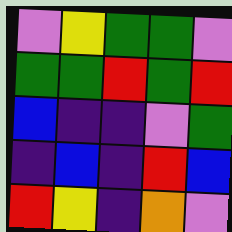[["violet", "yellow", "green", "green", "violet"], ["green", "green", "red", "green", "red"], ["blue", "indigo", "indigo", "violet", "green"], ["indigo", "blue", "indigo", "red", "blue"], ["red", "yellow", "indigo", "orange", "violet"]]